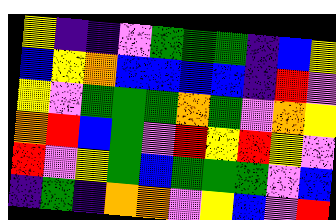[["yellow", "indigo", "indigo", "violet", "green", "green", "green", "indigo", "blue", "yellow"], ["blue", "yellow", "orange", "blue", "blue", "blue", "blue", "indigo", "red", "violet"], ["yellow", "violet", "green", "green", "green", "orange", "green", "violet", "orange", "yellow"], ["orange", "red", "blue", "green", "violet", "red", "yellow", "red", "yellow", "violet"], ["red", "violet", "yellow", "green", "blue", "green", "green", "green", "violet", "blue"], ["indigo", "green", "indigo", "orange", "orange", "violet", "yellow", "blue", "violet", "red"]]